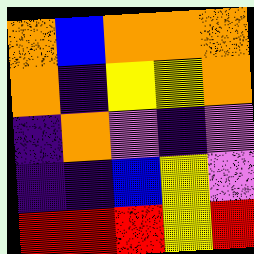[["orange", "blue", "orange", "orange", "orange"], ["orange", "indigo", "yellow", "yellow", "orange"], ["indigo", "orange", "violet", "indigo", "violet"], ["indigo", "indigo", "blue", "yellow", "violet"], ["red", "red", "red", "yellow", "red"]]